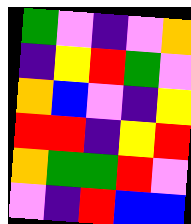[["green", "violet", "indigo", "violet", "orange"], ["indigo", "yellow", "red", "green", "violet"], ["orange", "blue", "violet", "indigo", "yellow"], ["red", "red", "indigo", "yellow", "red"], ["orange", "green", "green", "red", "violet"], ["violet", "indigo", "red", "blue", "blue"]]